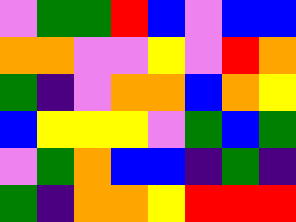[["violet", "green", "green", "red", "blue", "violet", "blue", "blue"], ["orange", "orange", "violet", "violet", "yellow", "violet", "red", "orange"], ["green", "indigo", "violet", "orange", "orange", "blue", "orange", "yellow"], ["blue", "yellow", "yellow", "yellow", "violet", "green", "blue", "green"], ["violet", "green", "orange", "blue", "blue", "indigo", "green", "indigo"], ["green", "indigo", "orange", "orange", "yellow", "red", "red", "red"]]